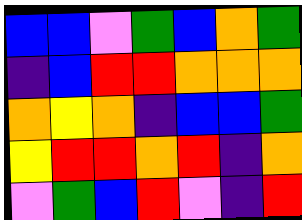[["blue", "blue", "violet", "green", "blue", "orange", "green"], ["indigo", "blue", "red", "red", "orange", "orange", "orange"], ["orange", "yellow", "orange", "indigo", "blue", "blue", "green"], ["yellow", "red", "red", "orange", "red", "indigo", "orange"], ["violet", "green", "blue", "red", "violet", "indigo", "red"]]